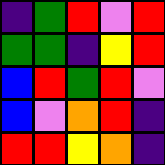[["indigo", "green", "red", "violet", "red"], ["green", "green", "indigo", "yellow", "red"], ["blue", "red", "green", "red", "violet"], ["blue", "violet", "orange", "red", "indigo"], ["red", "red", "yellow", "orange", "indigo"]]